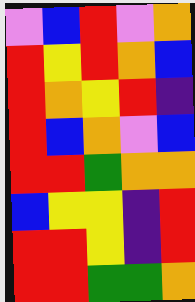[["violet", "blue", "red", "violet", "orange"], ["red", "yellow", "red", "orange", "blue"], ["red", "orange", "yellow", "red", "indigo"], ["red", "blue", "orange", "violet", "blue"], ["red", "red", "green", "orange", "orange"], ["blue", "yellow", "yellow", "indigo", "red"], ["red", "red", "yellow", "indigo", "red"], ["red", "red", "green", "green", "orange"]]